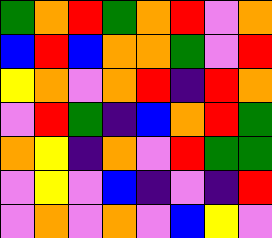[["green", "orange", "red", "green", "orange", "red", "violet", "orange"], ["blue", "red", "blue", "orange", "orange", "green", "violet", "red"], ["yellow", "orange", "violet", "orange", "red", "indigo", "red", "orange"], ["violet", "red", "green", "indigo", "blue", "orange", "red", "green"], ["orange", "yellow", "indigo", "orange", "violet", "red", "green", "green"], ["violet", "yellow", "violet", "blue", "indigo", "violet", "indigo", "red"], ["violet", "orange", "violet", "orange", "violet", "blue", "yellow", "violet"]]